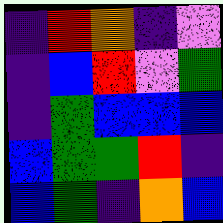[["indigo", "red", "orange", "indigo", "violet"], ["indigo", "blue", "red", "violet", "green"], ["indigo", "green", "blue", "blue", "blue"], ["blue", "green", "green", "red", "indigo"], ["blue", "green", "indigo", "orange", "blue"]]